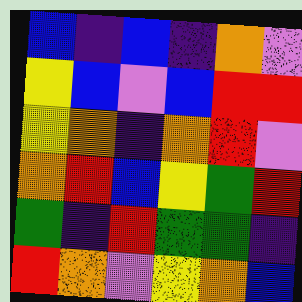[["blue", "indigo", "blue", "indigo", "orange", "violet"], ["yellow", "blue", "violet", "blue", "red", "red"], ["yellow", "orange", "indigo", "orange", "red", "violet"], ["orange", "red", "blue", "yellow", "green", "red"], ["green", "indigo", "red", "green", "green", "indigo"], ["red", "orange", "violet", "yellow", "orange", "blue"]]